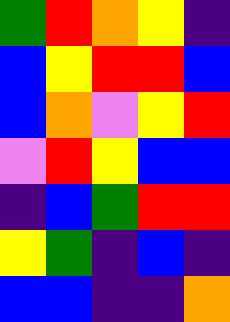[["green", "red", "orange", "yellow", "indigo"], ["blue", "yellow", "red", "red", "blue"], ["blue", "orange", "violet", "yellow", "red"], ["violet", "red", "yellow", "blue", "blue"], ["indigo", "blue", "green", "red", "red"], ["yellow", "green", "indigo", "blue", "indigo"], ["blue", "blue", "indigo", "indigo", "orange"]]